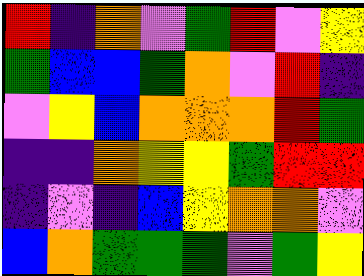[["red", "indigo", "orange", "violet", "green", "red", "violet", "yellow"], ["green", "blue", "blue", "green", "orange", "violet", "red", "indigo"], ["violet", "yellow", "blue", "orange", "orange", "orange", "red", "green"], ["indigo", "indigo", "orange", "yellow", "yellow", "green", "red", "red"], ["indigo", "violet", "indigo", "blue", "yellow", "orange", "orange", "violet"], ["blue", "orange", "green", "green", "green", "violet", "green", "yellow"]]